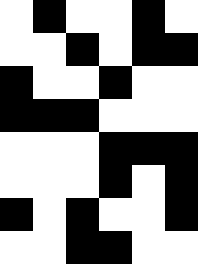[["white", "black", "white", "white", "black", "white"], ["white", "white", "black", "white", "black", "black"], ["black", "white", "white", "black", "white", "white"], ["black", "black", "black", "white", "white", "white"], ["white", "white", "white", "black", "black", "black"], ["white", "white", "white", "black", "white", "black"], ["black", "white", "black", "white", "white", "black"], ["white", "white", "black", "black", "white", "white"]]